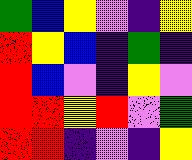[["green", "blue", "yellow", "violet", "indigo", "yellow"], ["red", "yellow", "blue", "indigo", "green", "indigo"], ["red", "blue", "violet", "indigo", "yellow", "violet"], ["red", "red", "yellow", "red", "violet", "green"], ["red", "red", "indigo", "violet", "indigo", "yellow"]]